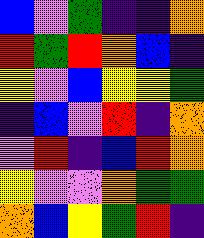[["blue", "violet", "green", "indigo", "indigo", "orange"], ["red", "green", "red", "orange", "blue", "indigo"], ["yellow", "violet", "blue", "yellow", "yellow", "green"], ["indigo", "blue", "violet", "red", "indigo", "orange"], ["violet", "red", "indigo", "blue", "red", "orange"], ["yellow", "violet", "violet", "orange", "green", "green"], ["orange", "blue", "yellow", "green", "red", "indigo"]]